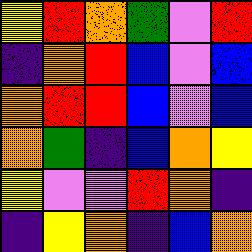[["yellow", "red", "orange", "green", "violet", "red"], ["indigo", "orange", "red", "blue", "violet", "blue"], ["orange", "red", "red", "blue", "violet", "blue"], ["orange", "green", "indigo", "blue", "orange", "yellow"], ["yellow", "violet", "violet", "red", "orange", "indigo"], ["indigo", "yellow", "orange", "indigo", "blue", "orange"]]